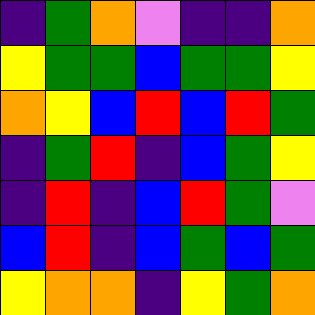[["indigo", "green", "orange", "violet", "indigo", "indigo", "orange"], ["yellow", "green", "green", "blue", "green", "green", "yellow"], ["orange", "yellow", "blue", "red", "blue", "red", "green"], ["indigo", "green", "red", "indigo", "blue", "green", "yellow"], ["indigo", "red", "indigo", "blue", "red", "green", "violet"], ["blue", "red", "indigo", "blue", "green", "blue", "green"], ["yellow", "orange", "orange", "indigo", "yellow", "green", "orange"]]